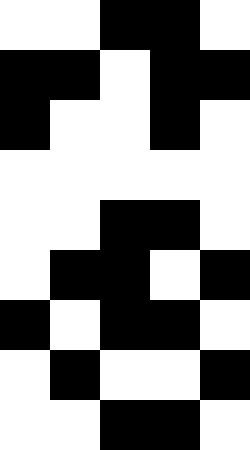[["white", "white", "black", "black", "white"], ["black", "black", "white", "black", "black"], ["black", "white", "white", "black", "white"], ["white", "white", "white", "white", "white"], ["white", "white", "black", "black", "white"], ["white", "black", "black", "white", "black"], ["black", "white", "black", "black", "white"], ["white", "black", "white", "white", "black"], ["white", "white", "black", "black", "white"]]